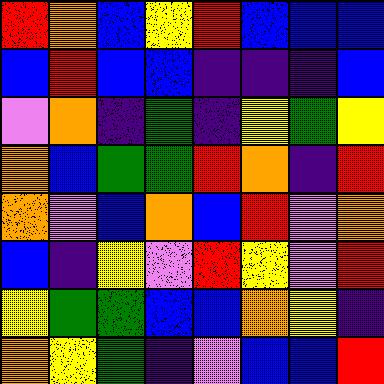[["red", "orange", "blue", "yellow", "red", "blue", "blue", "blue"], ["blue", "red", "blue", "blue", "indigo", "indigo", "indigo", "blue"], ["violet", "orange", "indigo", "green", "indigo", "yellow", "green", "yellow"], ["orange", "blue", "green", "green", "red", "orange", "indigo", "red"], ["orange", "violet", "blue", "orange", "blue", "red", "violet", "orange"], ["blue", "indigo", "yellow", "violet", "red", "yellow", "violet", "red"], ["yellow", "green", "green", "blue", "blue", "orange", "yellow", "indigo"], ["orange", "yellow", "green", "indigo", "violet", "blue", "blue", "red"]]